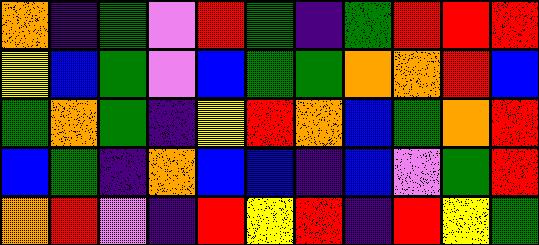[["orange", "indigo", "green", "violet", "red", "green", "indigo", "green", "red", "red", "red"], ["yellow", "blue", "green", "violet", "blue", "green", "green", "orange", "orange", "red", "blue"], ["green", "orange", "green", "indigo", "yellow", "red", "orange", "blue", "green", "orange", "red"], ["blue", "green", "indigo", "orange", "blue", "blue", "indigo", "blue", "violet", "green", "red"], ["orange", "red", "violet", "indigo", "red", "yellow", "red", "indigo", "red", "yellow", "green"]]